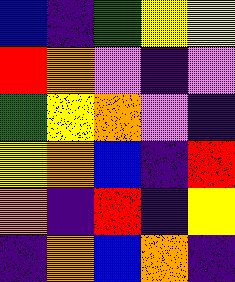[["blue", "indigo", "green", "yellow", "yellow"], ["red", "orange", "violet", "indigo", "violet"], ["green", "yellow", "orange", "violet", "indigo"], ["yellow", "orange", "blue", "indigo", "red"], ["orange", "indigo", "red", "indigo", "yellow"], ["indigo", "orange", "blue", "orange", "indigo"]]